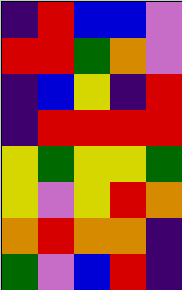[["indigo", "red", "blue", "blue", "violet"], ["red", "red", "green", "orange", "violet"], ["indigo", "blue", "yellow", "indigo", "red"], ["indigo", "red", "red", "red", "red"], ["yellow", "green", "yellow", "yellow", "green"], ["yellow", "violet", "yellow", "red", "orange"], ["orange", "red", "orange", "orange", "indigo"], ["green", "violet", "blue", "red", "indigo"]]